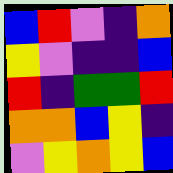[["blue", "red", "violet", "indigo", "orange"], ["yellow", "violet", "indigo", "indigo", "blue"], ["red", "indigo", "green", "green", "red"], ["orange", "orange", "blue", "yellow", "indigo"], ["violet", "yellow", "orange", "yellow", "blue"]]